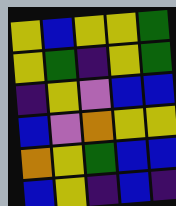[["yellow", "blue", "yellow", "yellow", "green"], ["yellow", "green", "indigo", "yellow", "green"], ["indigo", "yellow", "violet", "blue", "blue"], ["blue", "violet", "orange", "yellow", "yellow"], ["orange", "yellow", "green", "blue", "blue"], ["blue", "yellow", "indigo", "blue", "indigo"]]